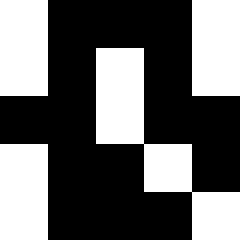[["white", "black", "black", "black", "white"], ["white", "black", "white", "black", "white"], ["black", "black", "white", "black", "black"], ["white", "black", "black", "white", "black"], ["white", "black", "black", "black", "white"]]